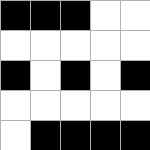[["black", "black", "black", "white", "white"], ["white", "white", "white", "white", "white"], ["black", "white", "black", "white", "black"], ["white", "white", "white", "white", "white"], ["white", "black", "black", "black", "black"]]